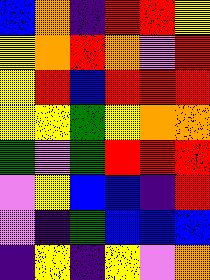[["blue", "orange", "indigo", "red", "red", "yellow"], ["yellow", "orange", "red", "orange", "violet", "red"], ["yellow", "red", "blue", "red", "red", "red"], ["yellow", "yellow", "green", "yellow", "orange", "orange"], ["green", "violet", "green", "red", "red", "red"], ["violet", "yellow", "blue", "blue", "indigo", "red"], ["violet", "indigo", "green", "blue", "blue", "blue"], ["indigo", "yellow", "indigo", "yellow", "violet", "orange"]]